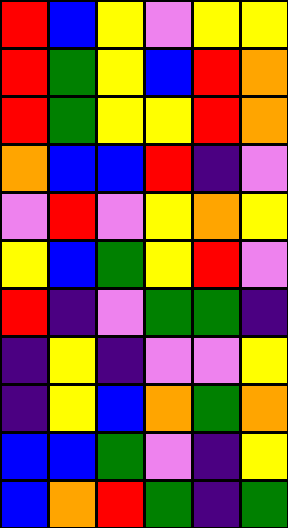[["red", "blue", "yellow", "violet", "yellow", "yellow"], ["red", "green", "yellow", "blue", "red", "orange"], ["red", "green", "yellow", "yellow", "red", "orange"], ["orange", "blue", "blue", "red", "indigo", "violet"], ["violet", "red", "violet", "yellow", "orange", "yellow"], ["yellow", "blue", "green", "yellow", "red", "violet"], ["red", "indigo", "violet", "green", "green", "indigo"], ["indigo", "yellow", "indigo", "violet", "violet", "yellow"], ["indigo", "yellow", "blue", "orange", "green", "orange"], ["blue", "blue", "green", "violet", "indigo", "yellow"], ["blue", "orange", "red", "green", "indigo", "green"]]